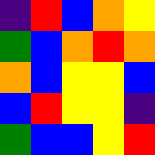[["indigo", "red", "blue", "orange", "yellow"], ["green", "blue", "orange", "red", "orange"], ["orange", "blue", "yellow", "yellow", "blue"], ["blue", "red", "yellow", "yellow", "indigo"], ["green", "blue", "blue", "yellow", "red"]]